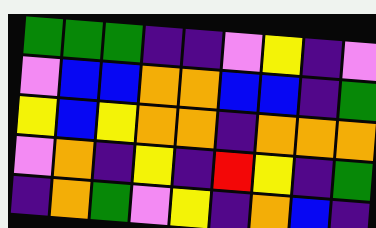[["green", "green", "green", "indigo", "indigo", "violet", "yellow", "indigo", "violet"], ["violet", "blue", "blue", "orange", "orange", "blue", "blue", "indigo", "green"], ["yellow", "blue", "yellow", "orange", "orange", "indigo", "orange", "orange", "orange"], ["violet", "orange", "indigo", "yellow", "indigo", "red", "yellow", "indigo", "green"], ["indigo", "orange", "green", "violet", "yellow", "indigo", "orange", "blue", "indigo"]]